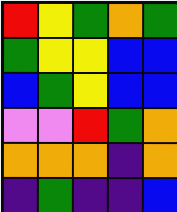[["red", "yellow", "green", "orange", "green"], ["green", "yellow", "yellow", "blue", "blue"], ["blue", "green", "yellow", "blue", "blue"], ["violet", "violet", "red", "green", "orange"], ["orange", "orange", "orange", "indigo", "orange"], ["indigo", "green", "indigo", "indigo", "blue"]]